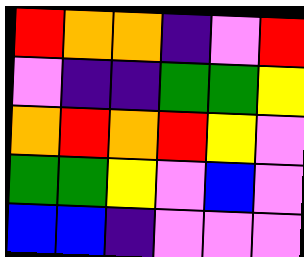[["red", "orange", "orange", "indigo", "violet", "red"], ["violet", "indigo", "indigo", "green", "green", "yellow"], ["orange", "red", "orange", "red", "yellow", "violet"], ["green", "green", "yellow", "violet", "blue", "violet"], ["blue", "blue", "indigo", "violet", "violet", "violet"]]